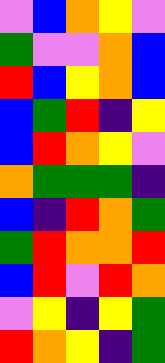[["violet", "blue", "orange", "yellow", "violet"], ["green", "violet", "violet", "orange", "blue"], ["red", "blue", "yellow", "orange", "blue"], ["blue", "green", "red", "indigo", "yellow"], ["blue", "red", "orange", "yellow", "violet"], ["orange", "green", "green", "green", "indigo"], ["blue", "indigo", "red", "orange", "green"], ["green", "red", "orange", "orange", "red"], ["blue", "red", "violet", "red", "orange"], ["violet", "yellow", "indigo", "yellow", "green"], ["red", "orange", "yellow", "indigo", "green"]]